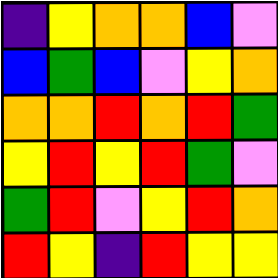[["indigo", "yellow", "orange", "orange", "blue", "violet"], ["blue", "green", "blue", "violet", "yellow", "orange"], ["orange", "orange", "red", "orange", "red", "green"], ["yellow", "red", "yellow", "red", "green", "violet"], ["green", "red", "violet", "yellow", "red", "orange"], ["red", "yellow", "indigo", "red", "yellow", "yellow"]]